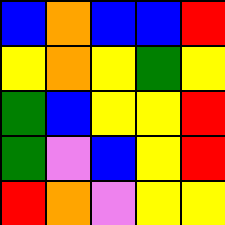[["blue", "orange", "blue", "blue", "red"], ["yellow", "orange", "yellow", "green", "yellow"], ["green", "blue", "yellow", "yellow", "red"], ["green", "violet", "blue", "yellow", "red"], ["red", "orange", "violet", "yellow", "yellow"]]